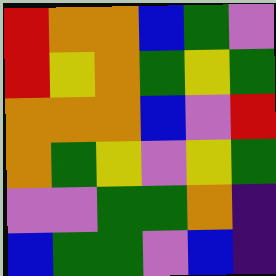[["red", "orange", "orange", "blue", "green", "violet"], ["red", "yellow", "orange", "green", "yellow", "green"], ["orange", "orange", "orange", "blue", "violet", "red"], ["orange", "green", "yellow", "violet", "yellow", "green"], ["violet", "violet", "green", "green", "orange", "indigo"], ["blue", "green", "green", "violet", "blue", "indigo"]]